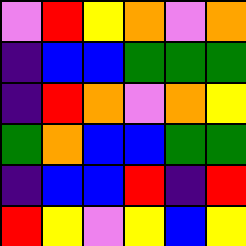[["violet", "red", "yellow", "orange", "violet", "orange"], ["indigo", "blue", "blue", "green", "green", "green"], ["indigo", "red", "orange", "violet", "orange", "yellow"], ["green", "orange", "blue", "blue", "green", "green"], ["indigo", "blue", "blue", "red", "indigo", "red"], ["red", "yellow", "violet", "yellow", "blue", "yellow"]]